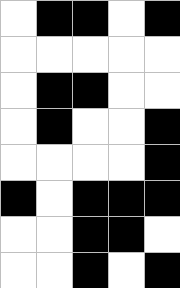[["white", "black", "black", "white", "black"], ["white", "white", "white", "white", "white"], ["white", "black", "black", "white", "white"], ["white", "black", "white", "white", "black"], ["white", "white", "white", "white", "black"], ["black", "white", "black", "black", "black"], ["white", "white", "black", "black", "white"], ["white", "white", "black", "white", "black"]]